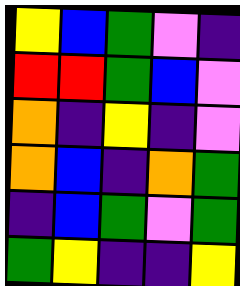[["yellow", "blue", "green", "violet", "indigo"], ["red", "red", "green", "blue", "violet"], ["orange", "indigo", "yellow", "indigo", "violet"], ["orange", "blue", "indigo", "orange", "green"], ["indigo", "blue", "green", "violet", "green"], ["green", "yellow", "indigo", "indigo", "yellow"]]